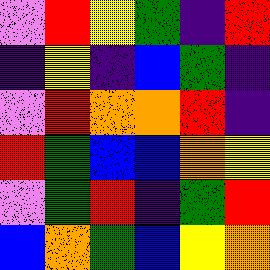[["violet", "red", "yellow", "green", "indigo", "red"], ["indigo", "yellow", "indigo", "blue", "green", "indigo"], ["violet", "red", "orange", "orange", "red", "indigo"], ["red", "green", "blue", "blue", "orange", "yellow"], ["violet", "green", "red", "indigo", "green", "red"], ["blue", "orange", "green", "blue", "yellow", "orange"]]